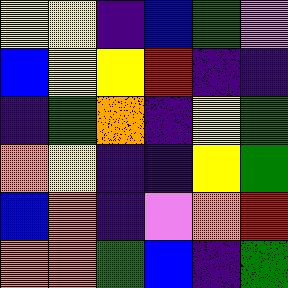[["yellow", "yellow", "indigo", "blue", "green", "violet"], ["blue", "yellow", "yellow", "red", "indigo", "indigo"], ["indigo", "green", "orange", "indigo", "yellow", "green"], ["orange", "yellow", "indigo", "indigo", "yellow", "green"], ["blue", "orange", "indigo", "violet", "orange", "red"], ["orange", "orange", "green", "blue", "indigo", "green"]]